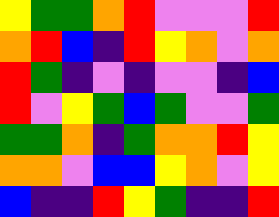[["yellow", "green", "green", "orange", "red", "violet", "violet", "violet", "red"], ["orange", "red", "blue", "indigo", "red", "yellow", "orange", "violet", "orange"], ["red", "green", "indigo", "violet", "indigo", "violet", "violet", "indigo", "blue"], ["red", "violet", "yellow", "green", "blue", "green", "violet", "violet", "green"], ["green", "green", "orange", "indigo", "green", "orange", "orange", "red", "yellow"], ["orange", "orange", "violet", "blue", "blue", "yellow", "orange", "violet", "yellow"], ["blue", "indigo", "indigo", "red", "yellow", "green", "indigo", "indigo", "red"]]